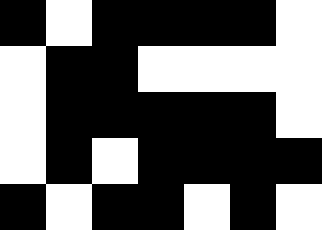[["black", "white", "black", "black", "black", "black", "white"], ["white", "black", "black", "white", "white", "white", "white"], ["white", "black", "black", "black", "black", "black", "white"], ["white", "black", "white", "black", "black", "black", "black"], ["black", "white", "black", "black", "white", "black", "white"]]